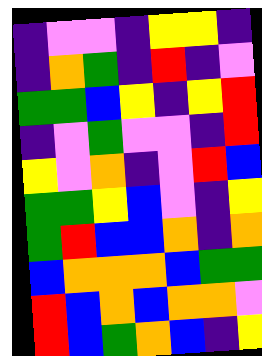[["indigo", "violet", "violet", "indigo", "yellow", "yellow", "indigo"], ["indigo", "orange", "green", "indigo", "red", "indigo", "violet"], ["green", "green", "blue", "yellow", "indigo", "yellow", "red"], ["indigo", "violet", "green", "violet", "violet", "indigo", "red"], ["yellow", "violet", "orange", "indigo", "violet", "red", "blue"], ["green", "green", "yellow", "blue", "violet", "indigo", "yellow"], ["green", "red", "blue", "blue", "orange", "indigo", "orange"], ["blue", "orange", "orange", "orange", "blue", "green", "green"], ["red", "blue", "orange", "blue", "orange", "orange", "violet"], ["red", "blue", "green", "orange", "blue", "indigo", "yellow"]]